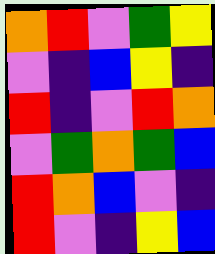[["orange", "red", "violet", "green", "yellow"], ["violet", "indigo", "blue", "yellow", "indigo"], ["red", "indigo", "violet", "red", "orange"], ["violet", "green", "orange", "green", "blue"], ["red", "orange", "blue", "violet", "indigo"], ["red", "violet", "indigo", "yellow", "blue"]]